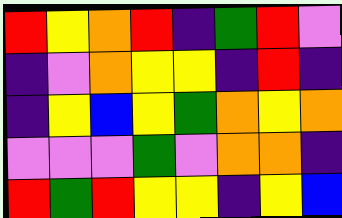[["red", "yellow", "orange", "red", "indigo", "green", "red", "violet"], ["indigo", "violet", "orange", "yellow", "yellow", "indigo", "red", "indigo"], ["indigo", "yellow", "blue", "yellow", "green", "orange", "yellow", "orange"], ["violet", "violet", "violet", "green", "violet", "orange", "orange", "indigo"], ["red", "green", "red", "yellow", "yellow", "indigo", "yellow", "blue"]]